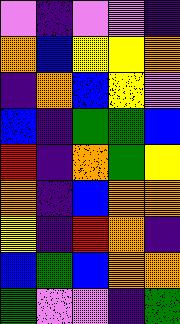[["violet", "indigo", "violet", "violet", "indigo"], ["orange", "blue", "yellow", "yellow", "orange"], ["indigo", "orange", "blue", "yellow", "violet"], ["blue", "indigo", "green", "green", "blue"], ["red", "indigo", "orange", "green", "yellow"], ["orange", "indigo", "blue", "orange", "orange"], ["yellow", "indigo", "red", "orange", "indigo"], ["blue", "green", "blue", "orange", "orange"], ["green", "violet", "violet", "indigo", "green"]]